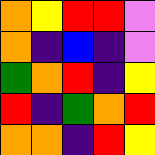[["orange", "yellow", "red", "red", "violet"], ["orange", "indigo", "blue", "indigo", "violet"], ["green", "orange", "red", "indigo", "yellow"], ["red", "indigo", "green", "orange", "red"], ["orange", "orange", "indigo", "red", "yellow"]]